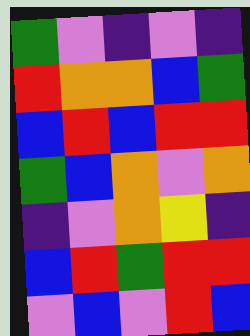[["green", "violet", "indigo", "violet", "indigo"], ["red", "orange", "orange", "blue", "green"], ["blue", "red", "blue", "red", "red"], ["green", "blue", "orange", "violet", "orange"], ["indigo", "violet", "orange", "yellow", "indigo"], ["blue", "red", "green", "red", "red"], ["violet", "blue", "violet", "red", "blue"]]